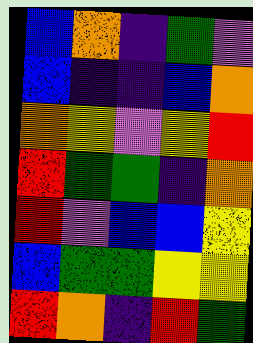[["blue", "orange", "indigo", "green", "violet"], ["blue", "indigo", "indigo", "blue", "orange"], ["orange", "yellow", "violet", "yellow", "red"], ["red", "green", "green", "indigo", "orange"], ["red", "violet", "blue", "blue", "yellow"], ["blue", "green", "green", "yellow", "yellow"], ["red", "orange", "indigo", "red", "green"]]